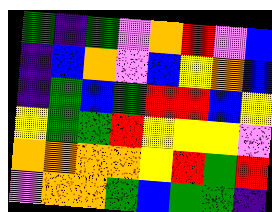[["green", "indigo", "green", "violet", "orange", "red", "violet", "blue"], ["indigo", "blue", "orange", "violet", "blue", "yellow", "orange", "blue"], ["indigo", "green", "blue", "green", "red", "red", "blue", "yellow"], ["yellow", "green", "green", "red", "yellow", "yellow", "yellow", "violet"], ["orange", "orange", "orange", "orange", "yellow", "red", "green", "red"], ["violet", "orange", "orange", "green", "blue", "green", "green", "indigo"]]